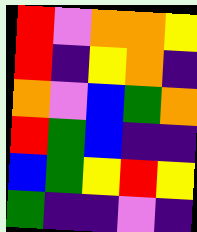[["red", "violet", "orange", "orange", "yellow"], ["red", "indigo", "yellow", "orange", "indigo"], ["orange", "violet", "blue", "green", "orange"], ["red", "green", "blue", "indigo", "indigo"], ["blue", "green", "yellow", "red", "yellow"], ["green", "indigo", "indigo", "violet", "indigo"]]